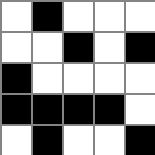[["white", "black", "white", "white", "white"], ["white", "white", "black", "white", "black"], ["black", "white", "white", "white", "white"], ["black", "black", "black", "black", "white"], ["white", "black", "white", "white", "black"]]